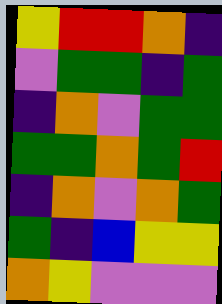[["yellow", "red", "red", "orange", "indigo"], ["violet", "green", "green", "indigo", "green"], ["indigo", "orange", "violet", "green", "green"], ["green", "green", "orange", "green", "red"], ["indigo", "orange", "violet", "orange", "green"], ["green", "indigo", "blue", "yellow", "yellow"], ["orange", "yellow", "violet", "violet", "violet"]]